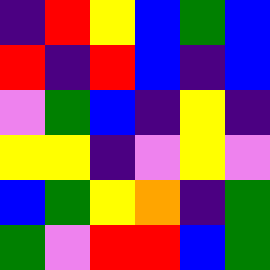[["indigo", "red", "yellow", "blue", "green", "blue"], ["red", "indigo", "red", "blue", "indigo", "blue"], ["violet", "green", "blue", "indigo", "yellow", "indigo"], ["yellow", "yellow", "indigo", "violet", "yellow", "violet"], ["blue", "green", "yellow", "orange", "indigo", "green"], ["green", "violet", "red", "red", "blue", "green"]]